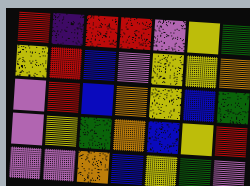[["red", "indigo", "red", "red", "violet", "yellow", "green"], ["yellow", "red", "blue", "violet", "yellow", "yellow", "orange"], ["violet", "red", "blue", "orange", "yellow", "blue", "green"], ["violet", "yellow", "green", "orange", "blue", "yellow", "red"], ["violet", "violet", "orange", "blue", "yellow", "green", "violet"]]